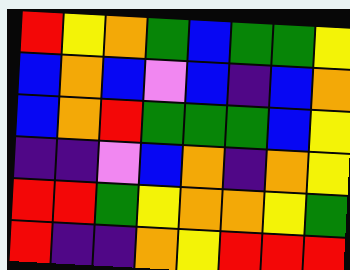[["red", "yellow", "orange", "green", "blue", "green", "green", "yellow"], ["blue", "orange", "blue", "violet", "blue", "indigo", "blue", "orange"], ["blue", "orange", "red", "green", "green", "green", "blue", "yellow"], ["indigo", "indigo", "violet", "blue", "orange", "indigo", "orange", "yellow"], ["red", "red", "green", "yellow", "orange", "orange", "yellow", "green"], ["red", "indigo", "indigo", "orange", "yellow", "red", "red", "red"]]